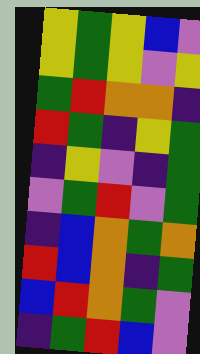[["yellow", "green", "yellow", "blue", "violet"], ["yellow", "green", "yellow", "violet", "yellow"], ["green", "red", "orange", "orange", "indigo"], ["red", "green", "indigo", "yellow", "green"], ["indigo", "yellow", "violet", "indigo", "green"], ["violet", "green", "red", "violet", "green"], ["indigo", "blue", "orange", "green", "orange"], ["red", "blue", "orange", "indigo", "green"], ["blue", "red", "orange", "green", "violet"], ["indigo", "green", "red", "blue", "violet"]]